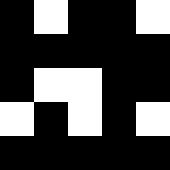[["black", "white", "black", "black", "white"], ["black", "black", "black", "black", "black"], ["black", "white", "white", "black", "black"], ["white", "black", "white", "black", "white"], ["black", "black", "black", "black", "black"]]